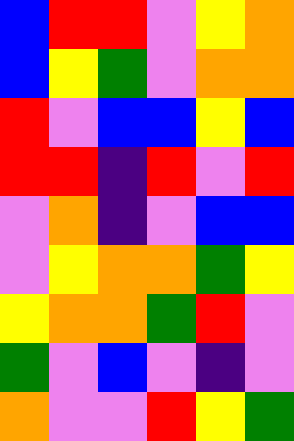[["blue", "red", "red", "violet", "yellow", "orange"], ["blue", "yellow", "green", "violet", "orange", "orange"], ["red", "violet", "blue", "blue", "yellow", "blue"], ["red", "red", "indigo", "red", "violet", "red"], ["violet", "orange", "indigo", "violet", "blue", "blue"], ["violet", "yellow", "orange", "orange", "green", "yellow"], ["yellow", "orange", "orange", "green", "red", "violet"], ["green", "violet", "blue", "violet", "indigo", "violet"], ["orange", "violet", "violet", "red", "yellow", "green"]]